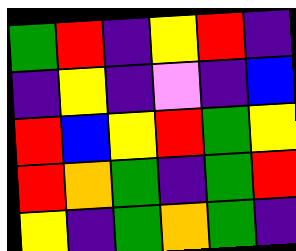[["green", "red", "indigo", "yellow", "red", "indigo"], ["indigo", "yellow", "indigo", "violet", "indigo", "blue"], ["red", "blue", "yellow", "red", "green", "yellow"], ["red", "orange", "green", "indigo", "green", "red"], ["yellow", "indigo", "green", "orange", "green", "indigo"]]